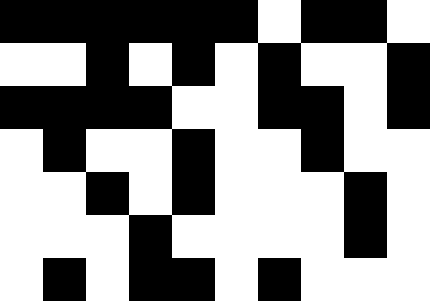[["black", "black", "black", "black", "black", "black", "white", "black", "black", "white"], ["white", "white", "black", "white", "black", "white", "black", "white", "white", "black"], ["black", "black", "black", "black", "white", "white", "black", "black", "white", "black"], ["white", "black", "white", "white", "black", "white", "white", "black", "white", "white"], ["white", "white", "black", "white", "black", "white", "white", "white", "black", "white"], ["white", "white", "white", "black", "white", "white", "white", "white", "black", "white"], ["white", "black", "white", "black", "black", "white", "black", "white", "white", "white"]]